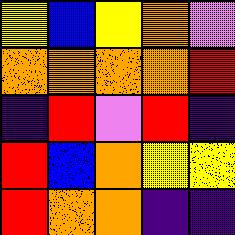[["yellow", "blue", "yellow", "orange", "violet"], ["orange", "orange", "orange", "orange", "red"], ["indigo", "red", "violet", "red", "indigo"], ["red", "blue", "orange", "yellow", "yellow"], ["red", "orange", "orange", "indigo", "indigo"]]